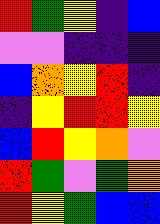[["red", "green", "yellow", "indigo", "blue"], ["violet", "violet", "indigo", "indigo", "indigo"], ["blue", "orange", "yellow", "red", "indigo"], ["indigo", "yellow", "red", "red", "yellow"], ["blue", "red", "yellow", "orange", "violet"], ["red", "green", "violet", "green", "orange"], ["red", "yellow", "green", "blue", "blue"]]